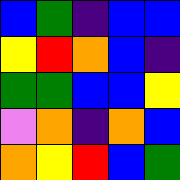[["blue", "green", "indigo", "blue", "blue"], ["yellow", "red", "orange", "blue", "indigo"], ["green", "green", "blue", "blue", "yellow"], ["violet", "orange", "indigo", "orange", "blue"], ["orange", "yellow", "red", "blue", "green"]]